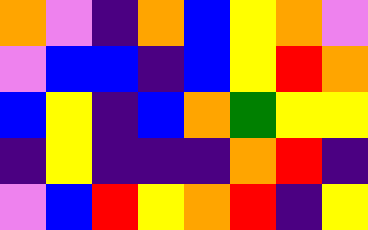[["orange", "violet", "indigo", "orange", "blue", "yellow", "orange", "violet"], ["violet", "blue", "blue", "indigo", "blue", "yellow", "red", "orange"], ["blue", "yellow", "indigo", "blue", "orange", "green", "yellow", "yellow"], ["indigo", "yellow", "indigo", "indigo", "indigo", "orange", "red", "indigo"], ["violet", "blue", "red", "yellow", "orange", "red", "indigo", "yellow"]]